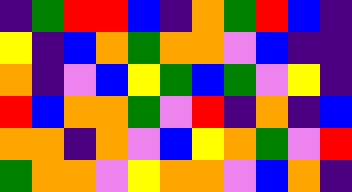[["indigo", "green", "red", "red", "blue", "indigo", "orange", "green", "red", "blue", "indigo"], ["yellow", "indigo", "blue", "orange", "green", "orange", "orange", "violet", "blue", "indigo", "indigo"], ["orange", "indigo", "violet", "blue", "yellow", "green", "blue", "green", "violet", "yellow", "indigo"], ["red", "blue", "orange", "orange", "green", "violet", "red", "indigo", "orange", "indigo", "blue"], ["orange", "orange", "indigo", "orange", "violet", "blue", "yellow", "orange", "green", "violet", "red"], ["green", "orange", "orange", "violet", "yellow", "orange", "orange", "violet", "blue", "orange", "indigo"]]